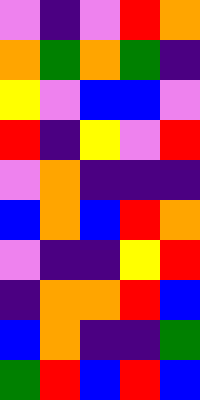[["violet", "indigo", "violet", "red", "orange"], ["orange", "green", "orange", "green", "indigo"], ["yellow", "violet", "blue", "blue", "violet"], ["red", "indigo", "yellow", "violet", "red"], ["violet", "orange", "indigo", "indigo", "indigo"], ["blue", "orange", "blue", "red", "orange"], ["violet", "indigo", "indigo", "yellow", "red"], ["indigo", "orange", "orange", "red", "blue"], ["blue", "orange", "indigo", "indigo", "green"], ["green", "red", "blue", "red", "blue"]]